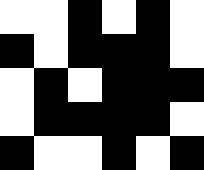[["white", "white", "black", "white", "black", "white"], ["black", "white", "black", "black", "black", "white"], ["white", "black", "white", "black", "black", "black"], ["white", "black", "black", "black", "black", "white"], ["black", "white", "white", "black", "white", "black"]]